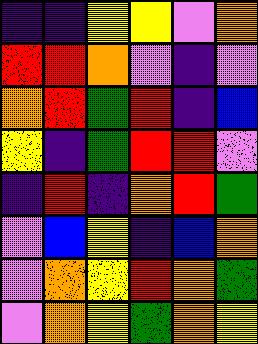[["indigo", "indigo", "yellow", "yellow", "violet", "orange"], ["red", "red", "orange", "violet", "indigo", "violet"], ["orange", "red", "green", "red", "indigo", "blue"], ["yellow", "indigo", "green", "red", "red", "violet"], ["indigo", "red", "indigo", "orange", "red", "green"], ["violet", "blue", "yellow", "indigo", "blue", "orange"], ["violet", "orange", "yellow", "red", "orange", "green"], ["violet", "orange", "yellow", "green", "orange", "yellow"]]